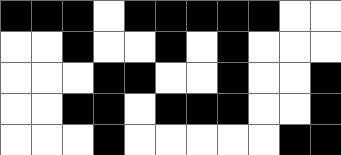[["black", "black", "black", "white", "black", "black", "black", "black", "black", "white", "white"], ["white", "white", "black", "white", "white", "black", "white", "black", "white", "white", "white"], ["white", "white", "white", "black", "black", "white", "white", "black", "white", "white", "black"], ["white", "white", "black", "black", "white", "black", "black", "black", "white", "white", "black"], ["white", "white", "white", "black", "white", "white", "white", "white", "white", "black", "black"]]